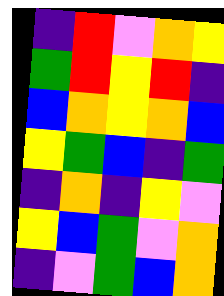[["indigo", "red", "violet", "orange", "yellow"], ["green", "red", "yellow", "red", "indigo"], ["blue", "orange", "yellow", "orange", "blue"], ["yellow", "green", "blue", "indigo", "green"], ["indigo", "orange", "indigo", "yellow", "violet"], ["yellow", "blue", "green", "violet", "orange"], ["indigo", "violet", "green", "blue", "orange"]]